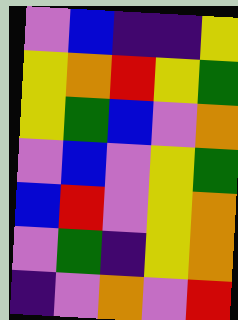[["violet", "blue", "indigo", "indigo", "yellow"], ["yellow", "orange", "red", "yellow", "green"], ["yellow", "green", "blue", "violet", "orange"], ["violet", "blue", "violet", "yellow", "green"], ["blue", "red", "violet", "yellow", "orange"], ["violet", "green", "indigo", "yellow", "orange"], ["indigo", "violet", "orange", "violet", "red"]]